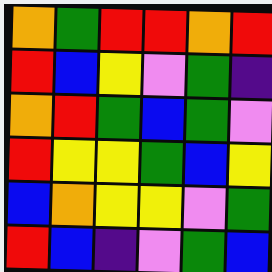[["orange", "green", "red", "red", "orange", "red"], ["red", "blue", "yellow", "violet", "green", "indigo"], ["orange", "red", "green", "blue", "green", "violet"], ["red", "yellow", "yellow", "green", "blue", "yellow"], ["blue", "orange", "yellow", "yellow", "violet", "green"], ["red", "blue", "indigo", "violet", "green", "blue"]]